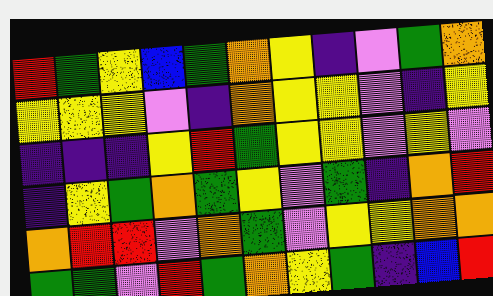[["red", "green", "yellow", "blue", "green", "orange", "yellow", "indigo", "violet", "green", "orange"], ["yellow", "yellow", "yellow", "violet", "indigo", "orange", "yellow", "yellow", "violet", "indigo", "yellow"], ["indigo", "indigo", "indigo", "yellow", "red", "green", "yellow", "yellow", "violet", "yellow", "violet"], ["indigo", "yellow", "green", "orange", "green", "yellow", "violet", "green", "indigo", "orange", "red"], ["orange", "red", "red", "violet", "orange", "green", "violet", "yellow", "yellow", "orange", "orange"], ["green", "green", "violet", "red", "green", "orange", "yellow", "green", "indigo", "blue", "red"]]